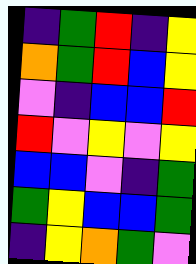[["indigo", "green", "red", "indigo", "yellow"], ["orange", "green", "red", "blue", "yellow"], ["violet", "indigo", "blue", "blue", "red"], ["red", "violet", "yellow", "violet", "yellow"], ["blue", "blue", "violet", "indigo", "green"], ["green", "yellow", "blue", "blue", "green"], ["indigo", "yellow", "orange", "green", "violet"]]